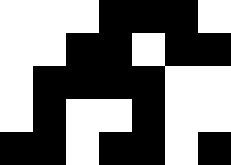[["white", "white", "white", "black", "black", "black", "white"], ["white", "white", "black", "black", "white", "black", "black"], ["white", "black", "black", "black", "black", "white", "white"], ["white", "black", "white", "white", "black", "white", "white"], ["black", "black", "white", "black", "black", "white", "black"]]